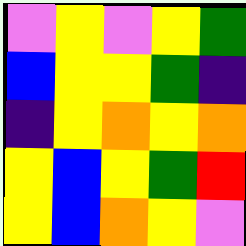[["violet", "yellow", "violet", "yellow", "green"], ["blue", "yellow", "yellow", "green", "indigo"], ["indigo", "yellow", "orange", "yellow", "orange"], ["yellow", "blue", "yellow", "green", "red"], ["yellow", "blue", "orange", "yellow", "violet"]]